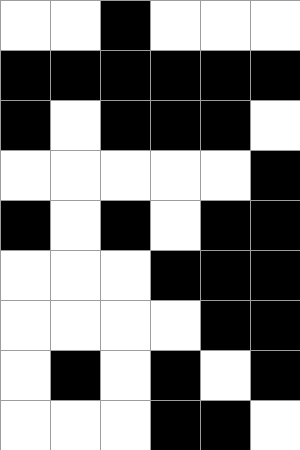[["white", "white", "black", "white", "white", "white"], ["black", "black", "black", "black", "black", "black"], ["black", "white", "black", "black", "black", "white"], ["white", "white", "white", "white", "white", "black"], ["black", "white", "black", "white", "black", "black"], ["white", "white", "white", "black", "black", "black"], ["white", "white", "white", "white", "black", "black"], ["white", "black", "white", "black", "white", "black"], ["white", "white", "white", "black", "black", "white"]]